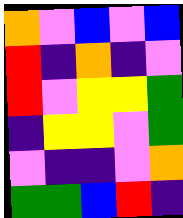[["orange", "violet", "blue", "violet", "blue"], ["red", "indigo", "orange", "indigo", "violet"], ["red", "violet", "yellow", "yellow", "green"], ["indigo", "yellow", "yellow", "violet", "green"], ["violet", "indigo", "indigo", "violet", "orange"], ["green", "green", "blue", "red", "indigo"]]